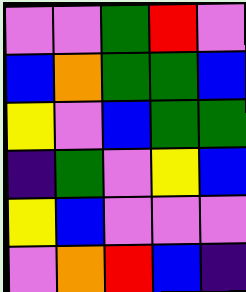[["violet", "violet", "green", "red", "violet"], ["blue", "orange", "green", "green", "blue"], ["yellow", "violet", "blue", "green", "green"], ["indigo", "green", "violet", "yellow", "blue"], ["yellow", "blue", "violet", "violet", "violet"], ["violet", "orange", "red", "blue", "indigo"]]